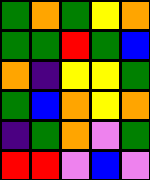[["green", "orange", "green", "yellow", "orange"], ["green", "green", "red", "green", "blue"], ["orange", "indigo", "yellow", "yellow", "green"], ["green", "blue", "orange", "yellow", "orange"], ["indigo", "green", "orange", "violet", "green"], ["red", "red", "violet", "blue", "violet"]]